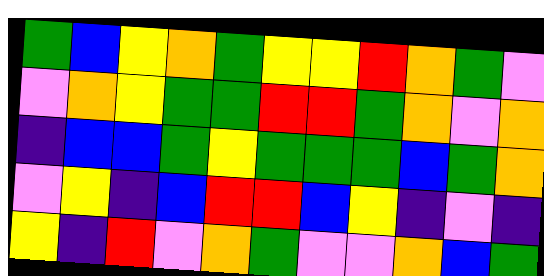[["green", "blue", "yellow", "orange", "green", "yellow", "yellow", "red", "orange", "green", "violet"], ["violet", "orange", "yellow", "green", "green", "red", "red", "green", "orange", "violet", "orange"], ["indigo", "blue", "blue", "green", "yellow", "green", "green", "green", "blue", "green", "orange"], ["violet", "yellow", "indigo", "blue", "red", "red", "blue", "yellow", "indigo", "violet", "indigo"], ["yellow", "indigo", "red", "violet", "orange", "green", "violet", "violet", "orange", "blue", "green"]]